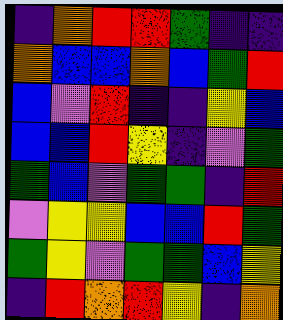[["indigo", "orange", "red", "red", "green", "indigo", "indigo"], ["orange", "blue", "blue", "orange", "blue", "green", "red"], ["blue", "violet", "red", "indigo", "indigo", "yellow", "blue"], ["blue", "blue", "red", "yellow", "indigo", "violet", "green"], ["green", "blue", "violet", "green", "green", "indigo", "red"], ["violet", "yellow", "yellow", "blue", "blue", "red", "green"], ["green", "yellow", "violet", "green", "green", "blue", "yellow"], ["indigo", "red", "orange", "red", "yellow", "indigo", "orange"]]